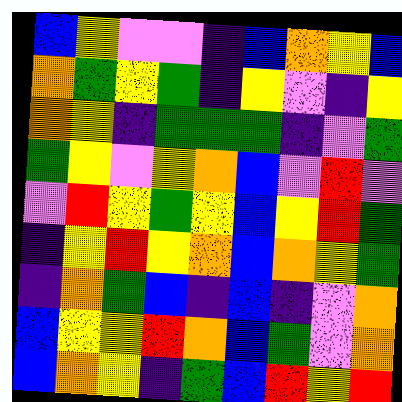[["blue", "yellow", "violet", "violet", "indigo", "blue", "orange", "yellow", "blue"], ["orange", "green", "yellow", "green", "indigo", "yellow", "violet", "indigo", "yellow"], ["orange", "yellow", "indigo", "green", "green", "green", "indigo", "violet", "green"], ["green", "yellow", "violet", "yellow", "orange", "blue", "violet", "red", "violet"], ["violet", "red", "yellow", "green", "yellow", "blue", "yellow", "red", "green"], ["indigo", "yellow", "red", "yellow", "orange", "blue", "orange", "yellow", "green"], ["indigo", "orange", "green", "blue", "indigo", "blue", "indigo", "violet", "orange"], ["blue", "yellow", "yellow", "red", "orange", "blue", "green", "violet", "orange"], ["blue", "orange", "yellow", "indigo", "green", "blue", "red", "yellow", "red"]]